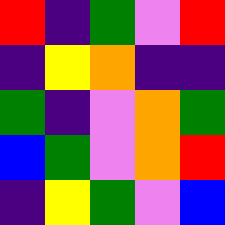[["red", "indigo", "green", "violet", "red"], ["indigo", "yellow", "orange", "indigo", "indigo"], ["green", "indigo", "violet", "orange", "green"], ["blue", "green", "violet", "orange", "red"], ["indigo", "yellow", "green", "violet", "blue"]]